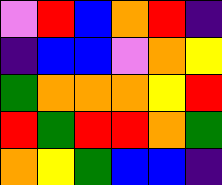[["violet", "red", "blue", "orange", "red", "indigo"], ["indigo", "blue", "blue", "violet", "orange", "yellow"], ["green", "orange", "orange", "orange", "yellow", "red"], ["red", "green", "red", "red", "orange", "green"], ["orange", "yellow", "green", "blue", "blue", "indigo"]]